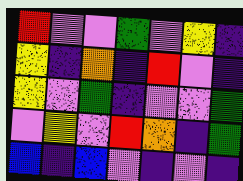[["red", "violet", "violet", "green", "violet", "yellow", "indigo"], ["yellow", "indigo", "orange", "indigo", "red", "violet", "indigo"], ["yellow", "violet", "green", "indigo", "violet", "violet", "green"], ["violet", "yellow", "violet", "red", "orange", "indigo", "green"], ["blue", "indigo", "blue", "violet", "indigo", "violet", "indigo"]]